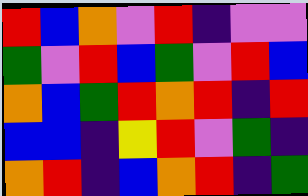[["red", "blue", "orange", "violet", "red", "indigo", "violet", "violet"], ["green", "violet", "red", "blue", "green", "violet", "red", "blue"], ["orange", "blue", "green", "red", "orange", "red", "indigo", "red"], ["blue", "blue", "indigo", "yellow", "red", "violet", "green", "indigo"], ["orange", "red", "indigo", "blue", "orange", "red", "indigo", "green"]]